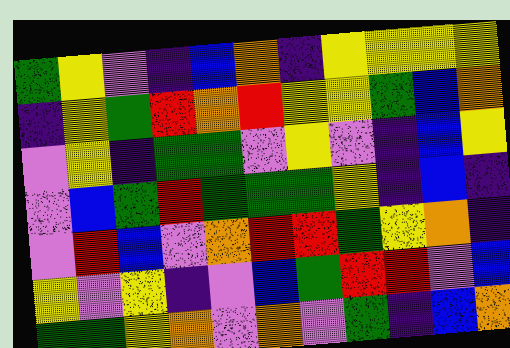[["green", "yellow", "violet", "indigo", "blue", "orange", "indigo", "yellow", "yellow", "yellow", "yellow"], ["indigo", "yellow", "green", "red", "orange", "red", "yellow", "yellow", "green", "blue", "orange"], ["violet", "yellow", "indigo", "green", "green", "violet", "yellow", "violet", "indigo", "blue", "yellow"], ["violet", "blue", "green", "red", "green", "green", "green", "yellow", "indigo", "blue", "indigo"], ["violet", "red", "blue", "violet", "orange", "red", "red", "green", "yellow", "orange", "indigo"], ["yellow", "violet", "yellow", "indigo", "violet", "blue", "green", "red", "red", "violet", "blue"], ["green", "green", "yellow", "orange", "violet", "orange", "violet", "green", "indigo", "blue", "orange"]]